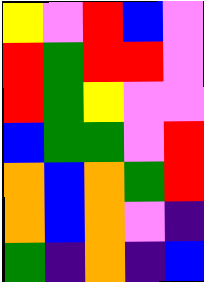[["yellow", "violet", "red", "blue", "violet"], ["red", "green", "red", "red", "violet"], ["red", "green", "yellow", "violet", "violet"], ["blue", "green", "green", "violet", "red"], ["orange", "blue", "orange", "green", "red"], ["orange", "blue", "orange", "violet", "indigo"], ["green", "indigo", "orange", "indigo", "blue"]]